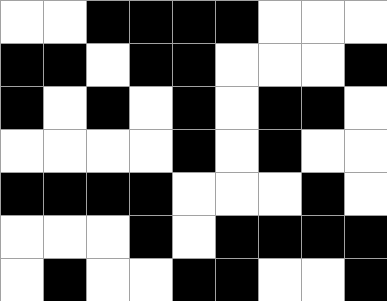[["white", "white", "black", "black", "black", "black", "white", "white", "white"], ["black", "black", "white", "black", "black", "white", "white", "white", "black"], ["black", "white", "black", "white", "black", "white", "black", "black", "white"], ["white", "white", "white", "white", "black", "white", "black", "white", "white"], ["black", "black", "black", "black", "white", "white", "white", "black", "white"], ["white", "white", "white", "black", "white", "black", "black", "black", "black"], ["white", "black", "white", "white", "black", "black", "white", "white", "black"]]